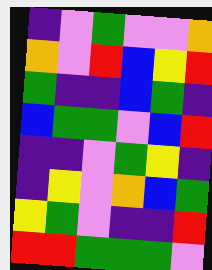[["indigo", "violet", "green", "violet", "violet", "orange"], ["orange", "violet", "red", "blue", "yellow", "red"], ["green", "indigo", "indigo", "blue", "green", "indigo"], ["blue", "green", "green", "violet", "blue", "red"], ["indigo", "indigo", "violet", "green", "yellow", "indigo"], ["indigo", "yellow", "violet", "orange", "blue", "green"], ["yellow", "green", "violet", "indigo", "indigo", "red"], ["red", "red", "green", "green", "green", "violet"]]